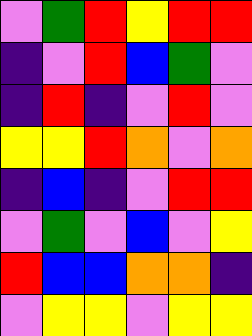[["violet", "green", "red", "yellow", "red", "red"], ["indigo", "violet", "red", "blue", "green", "violet"], ["indigo", "red", "indigo", "violet", "red", "violet"], ["yellow", "yellow", "red", "orange", "violet", "orange"], ["indigo", "blue", "indigo", "violet", "red", "red"], ["violet", "green", "violet", "blue", "violet", "yellow"], ["red", "blue", "blue", "orange", "orange", "indigo"], ["violet", "yellow", "yellow", "violet", "yellow", "yellow"]]